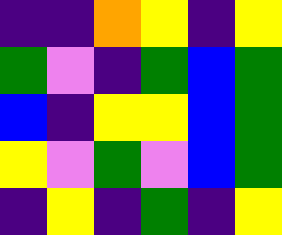[["indigo", "indigo", "orange", "yellow", "indigo", "yellow"], ["green", "violet", "indigo", "green", "blue", "green"], ["blue", "indigo", "yellow", "yellow", "blue", "green"], ["yellow", "violet", "green", "violet", "blue", "green"], ["indigo", "yellow", "indigo", "green", "indigo", "yellow"]]